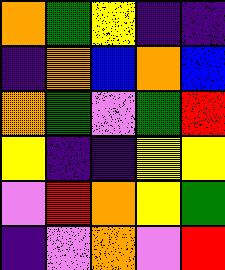[["orange", "green", "yellow", "indigo", "indigo"], ["indigo", "orange", "blue", "orange", "blue"], ["orange", "green", "violet", "green", "red"], ["yellow", "indigo", "indigo", "yellow", "yellow"], ["violet", "red", "orange", "yellow", "green"], ["indigo", "violet", "orange", "violet", "red"]]